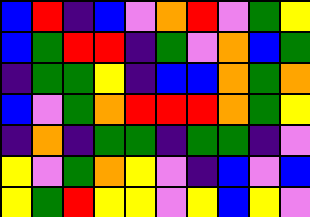[["blue", "red", "indigo", "blue", "violet", "orange", "red", "violet", "green", "yellow"], ["blue", "green", "red", "red", "indigo", "green", "violet", "orange", "blue", "green"], ["indigo", "green", "green", "yellow", "indigo", "blue", "blue", "orange", "green", "orange"], ["blue", "violet", "green", "orange", "red", "red", "red", "orange", "green", "yellow"], ["indigo", "orange", "indigo", "green", "green", "indigo", "green", "green", "indigo", "violet"], ["yellow", "violet", "green", "orange", "yellow", "violet", "indigo", "blue", "violet", "blue"], ["yellow", "green", "red", "yellow", "yellow", "violet", "yellow", "blue", "yellow", "violet"]]